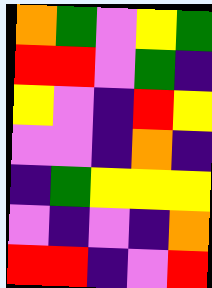[["orange", "green", "violet", "yellow", "green"], ["red", "red", "violet", "green", "indigo"], ["yellow", "violet", "indigo", "red", "yellow"], ["violet", "violet", "indigo", "orange", "indigo"], ["indigo", "green", "yellow", "yellow", "yellow"], ["violet", "indigo", "violet", "indigo", "orange"], ["red", "red", "indigo", "violet", "red"]]